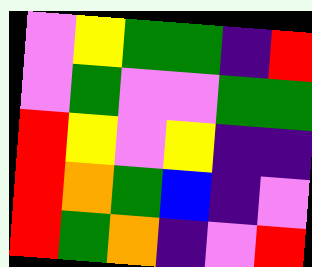[["violet", "yellow", "green", "green", "indigo", "red"], ["violet", "green", "violet", "violet", "green", "green"], ["red", "yellow", "violet", "yellow", "indigo", "indigo"], ["red", "orange", "green", "blue", "indigo", "violet"], ["red", "green", "orange", "indigo", "violet", "red"]]